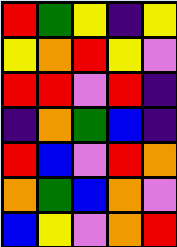[["red", "green", "yellow", "indigo", "yellow"], ["yellow", "orange", "red", "yellow", "violet"], ["red", "red", "violet", "red", "indigo"], ["indigo", "orange", "green", "blue", "indigo"], ["red", "blue", "violet", "red", "orange"], ["orange", "green", "blue", "orange", "violet"], ["blue", "yellow", "violet", "orange", "red"]]